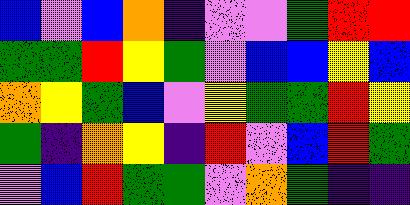[["blue", "violet", "blue", "orange", "indigo", "violet", "violet", "green", "red", "red"], ["green", "green", "red", "yellow", "green", "violet", "blue", "blue", "yellow", "blue"], ["orange", "yellow", "green", "blue", "violet", "yellow", "green", "green", "red", "yellow"], ["green", "indigo", "orange", "yellow", "indigo", "red", "violet", "blue", "red", "green"], ["violet", "blue", "red", "green", "green", "violet", "orange", "green", "indigo", "indigo"]]